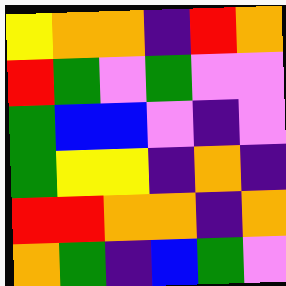[["yellow", "orange", "orange", "indigo", "red", "orange"], ["red", "green", "violet", "green", "violet", "violet"], ["green", "blue", "blue", "violet", "indigo", "violet"], ["green", "yellow", "yellow", "indigo", "orange", "indigo"], ["red", "red", "orange", "orange", "indigo", "orange"], ["orange", "green", "indigo", "blue", "green", "violet"]]